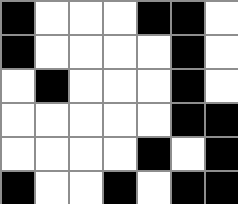[["black", "white", "white", "white", "black", "black", "white"], ["black", "white", "white", "white", "white", "black", "white"], ["white", "black", "white", "white", "white", "black", "white"], ["white", "white", "white", "white", "white", "black", "black"], ["white", "white", "white", "white", "black", "white", "black"], ["black", "white", "white", "black", "white", "black", "black"]]